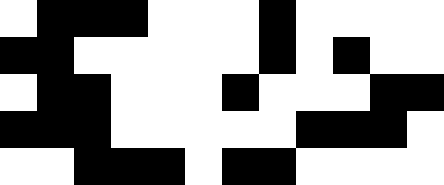[["white", "black", "black", "black", "white", "white", "white", "black", "white", "white", "white", "white"], ["black", "black", "white", "white", "white", "white", "white", "black", "white", "black", "white", "white"], ["white", "black", "black", "white", "white", "white", "black", "white", "white", "white", "black", "black"], ["black", "black", "black", "white", "white", "white", "white", "white", "black", "black", "black", "white"], ["white", "white", "black", "black", "black", "white", "black", "black", "white", "white", "white", "white"]]